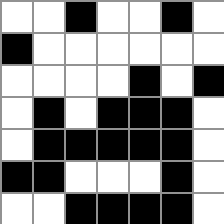[["white", "white", "black", "white", "white", "black", "white"], ["black", "white", "white", "white", "white", "white", "white"], ["white", "white", "white", "white", "black", "white", "black"], ["white", "black", "white", "black", "black", "black", "white"], ["white", "black", "black", "black", "black", "black", "white"], ["black", "black", "white", "white", "white", "black", "white"], ["white", "white", "black", "black", "black", "black", "white"]]